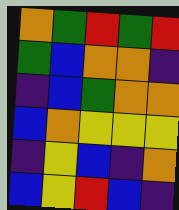[["orange", "green", "red", "green", "red"], ["green", "blue", "orange", "orange", "indigo"], ["indigo", "blue", "green", "orange", "orange"], ["blue", "orange", "yellow", "yellow", "yellow"], ["indigo", "yellow", "blue", "indigo", "orange"], ["blue", "yellow", "red", "blue", "indigo"]]